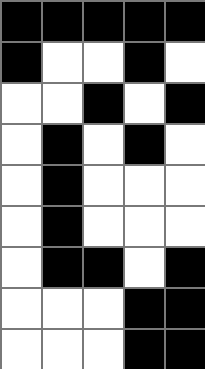[["black", "black", "black", "black", "black"], ["black", "white", "white", "black", "white"], ["white", "white", "black", "white", "black"], ["white", "black", "white", "black", "white"], ["white", "black", "white", "white", "white"], ["white", "black", "white", "white", "white"], ["white", "black", "black", "white", "black"], ["white", "white", "white", "black", "black"], ["white", "white", "white", "black", "black"]]